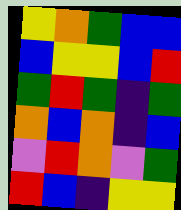[["yellow", "orange", "green", "blue", "blue"], ["blue", "yellow", "yellow", "blue", "red"], ["green", "red", "green", "indigo", "green"], ["orange", "blue", "orange", "indigo", "blue"], ["violet", "red", "orange", "violet", "green"], ["red", "blue", "indigo", "yellow", "yellow"]]